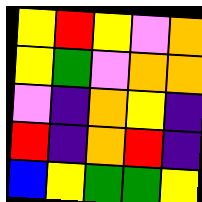[["yellow", "red", "yellow", "violet", "orange"], ["yellow", "green", "violet", "orange", "orange"], ["violet", "indigo", "orange", "yellow", "indigo"], ["red", "indigo", "orange", "red", "indigo"], ["blue", "yellow", "green", "green", "yellow"]]